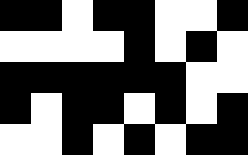[["black", "black", "white", "black", "black", "white", "white", "black"], ["white", "white", "white", "white", "black", "white", "black", "white"], ["black", "black", "black", "black", "black", "black", "white", "white"], ["black", "white", "black", "black", "white", "black", "white", "black"], ["white", "white", "black", "white", "black", "white", "black", "black"]]